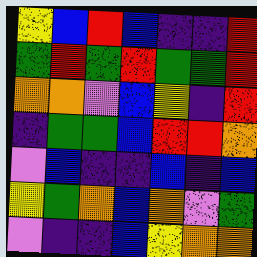[["yellow", "blue", "red", "blue", "indigo", "indigo", "red"], ["green", "red", "green", "red", "green", "green", "red"], ["orange", "orange", "violet", "blue", "yellow", "indigo", "red"], ["indigo", "green", "green", "blue", "red", "red", "orange"], ["violet", "blue", "indigo", "indigo", "blue", "indigo", "blue"], ["yellow", "green", "orange", "blue", "orange", "violet", "green"], ["violet", "indigo", "indigo", "blue", "yellow", "orange", "orange"]]